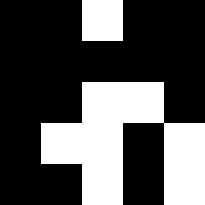[["black", "black", "white", "black", "black"], ["black", "black", "black", "black", "black"], ["black", "black", "white", "white", "black"], ["black", "white", "white", "black", "white"], ["black", "black", "white", "black", "white"]]